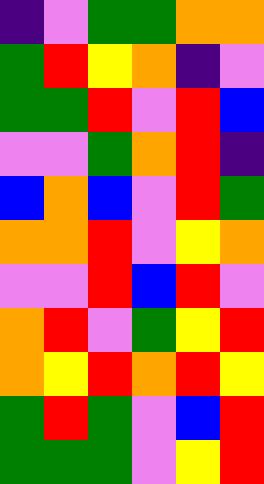[["indigo", "violet", "green", "green", "orange", "orange"], ["green", "red", "yellow", "orange", "indigo", "violet"], ["green", "green", "red", "violet", "red", "blue"], ["violet", "violet", "green", "orange", "red", "indigo"], ["blue", "orange", "blue", "violet", "red", "green"], ["orange", "orange", "red", "violet", "yellow", "orange"], ["violet", "violet", "red", "blue", "red", "violet"], ["orange", "red", "violet", "green", "yellow", "red"], ["orange", "yellow", "red", "orange", "red", "yellow"], ["green", "red", "green", "violet", "blue", "red"], ["green", "green", "green", "violet", "yellow", "red"]]